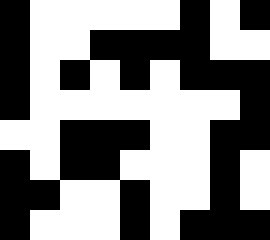[["black", "white", "white", "white", "white", "white", "black", "white", "black"], ["black", "white", "white", "black", "black", "black", "black", "white", "white"], ["black", "white", "black", "white", "black", "white", "black", "black", "black"], ["black", "white", "white", "white", "white", "white", "white", "white", "black"], ["white", "white", "black", "black", "black", "white", "white", "black", "black"], ["black", "white", "black", "black", "white", "white", "white", "black", "white"], ["black", "black", "white", "white", "black", "white", "white", "black", "white"], ["black", "white", "white", "white", "black", "white", "black", "black", "black"]]